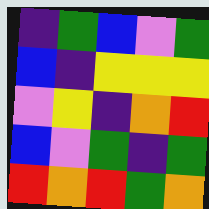[["indigo", "green", "blue", "violet", "green"], ["blue", "indigo", "yellow", "yellow", "yellow"], ["violet", "yellow", "indigo", "orange", "red"], ["blue", "violet", "green", "indigo", "green"], ["red", "orange", "red", "green", "orange"]]